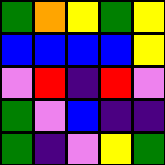[["green", "orange", "yellow", "green", "yellow"], ["blue", "blue", "blue", "blue", "yellow"], ["violet", "red", "indigo", "red", "violet"], ["green", "violet", "blue", "indigo", "indigo"], ["green", "indigo", "violet", "yellow", "green"]]